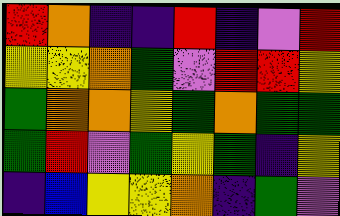[["red", "orange", "indigo", "indigo", "red", "indigo", "violet", "red"], ["yellow", "yellow", "orange", "green", "violet", "red", "red", "yellow"], ["green", "orange", "orange", "yellow", "green", "orange", "green", "green"], ["green", "red", "violet", "green", "yellow", "green", "indigo", "yellow"], ["indigo", "blue", "yellow", "yellow", "orange", "indigo", "green", "violet"]]